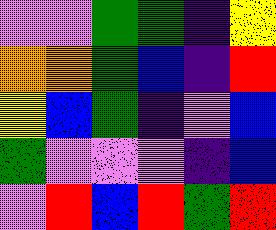[["violet", "violet", "green", "green", "indigo", "yellow"], ["orange", "orange", "green", "blue", "indigo", "red"], ["yellow", "blue", "green", "indigo", "violet", "blue"], ["green", "violet", "violet", "violet", "indigo", "blue"], ["violet", "red", "blue", "red", "green", "red"]]